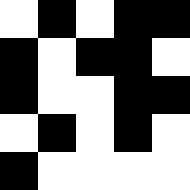[["white", "black", "white", "black", "black"], ["black", "white", "black", "black", "white"], ["black", "white", "white", "black", "black"], ["white", "black", "white", "black", "white"], ["black", "white", "white", "white", "white"]]